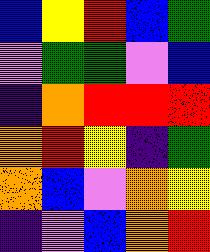[["blue", "yellow", "red", "blue", "green"], ["violet", "green", "green", "violet", "blue"], ["indigo", "orange", "red", "red", "red"], ["orange", "red", "yellow", "indigo", "green"], ["orange", "blue", "violet", "orange", "yellow"], ["indigo", "violet", "blue", "orange", "red"]]